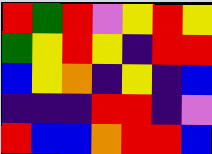[["red", "green", "red", "violet", "yellow", "red", "yellow"], ["green", "yellow", "red", "yellow", "indigo", "red", "red"], ["blue", "yellow", "orange", "indigo", "yellow", "indigo", "blue"], ["indigo", "indigo", "indigo", "red", "red", "indigo", "violet"], ["red", "blue", "blue", "orange", "red", "red", "blue"]]